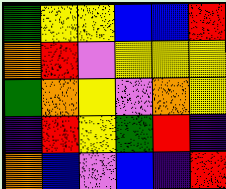[["green", "yellow", "yellow", "blue", "blue", "red"], ["orange", "red", "violet", "yellow", "yellow", "yellow"], ["green", "orange", "yellow", "violet", "orange", "yellow"], ["indigo", "red", "yellow", "green", "red", "indigo"], ["orange", "blue", "violet", "blue", "indigo", "red"]]